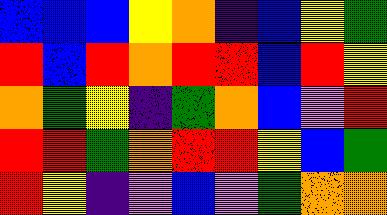[["blue", "blue", "blue", "yellow", "orange", "indigo", "blue", "yellow", "green"], ["red", "blue", "red", "orange", "red", "red", "blue", "red", "yellow"], ["orange", "green", "yellow", "indigo", "green", "orange", "blue", "violet", "red"], ["red", "red", "green", "orange", "red", "red", "yellow", "blue", "green"], ["red", "yellow", "indigo", "violet", "blue", "violet", "green", "orange", "orange"]]